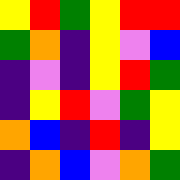[["yellow", "red", "green", "yellow", "red", "red"], ["green", "orange", "indigo", "yellow", "violet", "blue"], ["indigo", "violet", "indigo", "yellow", "red", "green"], ["indigo", "yellow", "red", "violet", "green", "yellow"], ["orange", "blue", "indigo", "red", "indigo", "yellow"], ["indigo", "orange", "blue", "violet", "orange", "green"]]